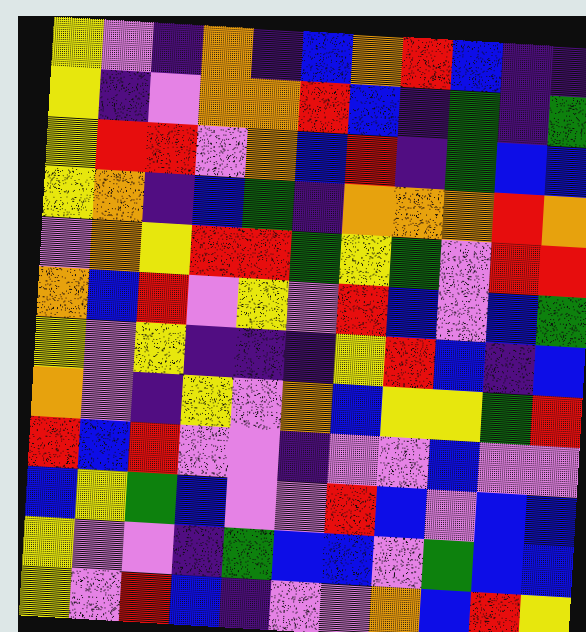[["yellow", "violet", "indigo", "orange", "indigo", "blue", "orange", "red", "blue", "indigo", "indigo"], ["yellow", "indigo", "violet", "orange", "orange", "red", "blue", "indigo", "green", "indigo", "green"], ["yellow", "red", "red", "violet", "orange", "blue", "red", "indigo", "green", "blue", "blue"], ["yellow", "orange", "indigo", "blue", "green", "indigo", "orange", "orange", "orange", "red", "orange"], ["violet", "orange", "yellow", "red", "red", "green", "yellow", "green", "violet", "red", "red"], ["orange", "blue", "red", "violet", "yellow", "violet", "red", "blue", "violet", "blue", "green"], ["yellow", "violet", "yellow", "indigo", "indigo", "indigo", "yellow", "red", "blue", "indigo", "blue"], ["orange", "violet", "indigo", "yellow", "violet", "orange", "blue", "yellow", "yellow", "green", "red"], ["red", "blue", "red", "violet", "violet", "indigo", "violet", "violet", "blue", "violet", "violet"], ["blue", "yellow", "green", "blue", "violet", "violet", "red", "blue", "violet", "blue", "blue"], ["yellow", "violet", "violet", "indigo", "green", "blue", "blue", "violet", "green", "blue", "blue"], ["yellow", "violet", "red", "blue", "indigo", "violet", "violet", "orange", "blue", "red", "yellow"]]